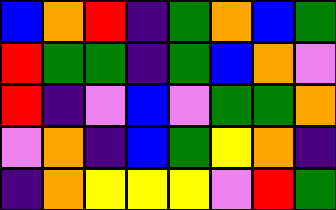[["blue", "orange", "red", "indigo", "green", "orange", "blue", "green"], ["red", "green", "green", "indigo", "green", "blue", "orange", "violet"], ["red", "indigo", "violet", "blue", "violet", "green", "green", "orange"], ["violet", "orange", "indigo", "blue", "green", "yellow", "orange", "indigo"], ["indigo", "orange", "yellow", "yellow", "yellow", "violet", "red", "green"]]